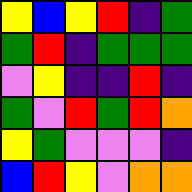[["yellow", "blue", "yellow", "red", "indigo", "green"], ["green", "red", "indigo", "green", "green", "green"], ["violet", "yellow", "indigo", "indigo", "red", "indigo"], ["green", "violet", "red", "green", "red", "orange"], ["yellow", "green", "violet", "violet", "violet", "indigo"], ["blue", "red", "yellow", "violet", "orange", "orange"]]